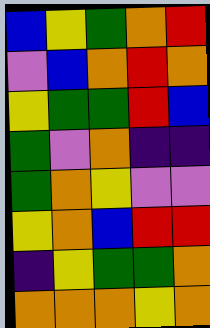[["blue", "yellow", "green", "orange", "red"], ["violet", "blue", "orange", "red", "orange"], ["yellow", "green", "green", "red", "blue"], ["green", "violet", "orange", "indigo", "indigo"], ["green", "orange", "yellow", "violet", "violet"], ["yellow", "orange", "blue", "red", "red"], ["indigo", "yellow", "green", "green", "orange"], ["orange", "orange", "orange", "yellow", "orange"]]